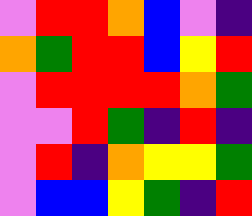[["violet", "red", "red", "orange", "blue", "violet", "indigo"], ["orange", "green", "red", "red", "blue", "yellow", "red"], ["violet", "red", "red", "red", "red", "orange", "green"], ["violet", "violet", "red", "green", "indigo", "red", "indigo"], ["violet", "red", "indigo", "orange", "yellow", "yellow", "green"], ["violet", "blue", "blue", "yellow", "green", "indigo", "red"]]